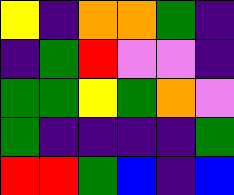[["yellow", "indigo", "orange", "orange", "green", "indigo"], ["indigo", "green", "red", "violet", "violet", "indigo"], ["green", "green", "yellow", "green", "orange", "violet"], ["green", "indigo", "indigo", "indigo", "indigo", "green"], ["red", "red", "green", "blue", "indigo", "blue"]]